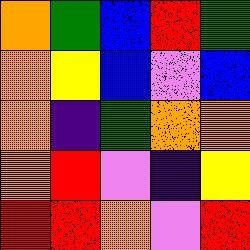[["orange", "green", "blue", "red", "green"], ["orange", "yellow", "blue", "violet", "blue"], ["orange", "indigo", "green", "orange", "orange"], ["orange", "red", "violet", "indigo", "yellow"], ["red", "red", "orange", "violet", "red"]]